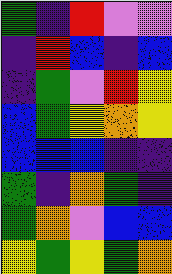[["green", "indigo", "red", "violet", "violet"], ["indigo", "red", "blue", "indigo", "blue"], ["indigo", "green", "violet", "red", "yellow"], ["blue", "green", "yellow", "orange", "yellow"], ["blue", "blue", "blue", "indigo", "indigo"], ["green", "indigo", "orange", "green", "indigo"], ["green", "orange", "violet", "blue", "blue"], ["yellow", "green", "yellow", "green", "orange"]]